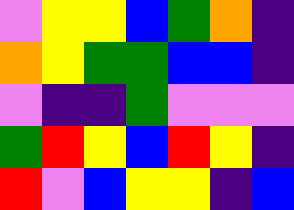[["violet", "yellow", "yellow", "blue", "green", "orange", "indigo"], ["orange", "yellow", "green", "green", "blue", "blue", "indigo"], ["violet", "indigo", "indigo", "green", "violet", "violet", "violet"], ["green", "red", "yellow", "blue", "red", "yellow", "indigo"], ["red", "violet", "blue", "yellow", "yellow", "indigo", "blue"]]